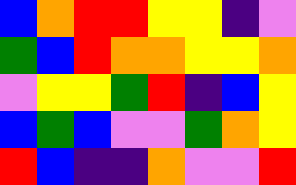[["blue", "orange", "red", "red", "yellow", "yellow", "indigo", "violet"], ["green", "blue", "red", "orange", "orange", "yellow", "yellow", "orange"], ["violet", "yellow", "yellow", "green", "red", "indigo", "blue", "yellow"], ["blue", "green", "blue", "violet", "violet", "green", "orange", "yellow"], ["red", "blue", "indigo", "indigo", "orange", "violet", "violet", "red"]]